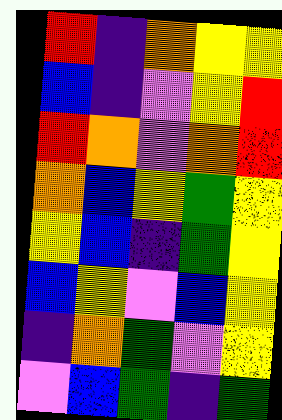[["red", "indigo", "orange", "yellow", "yellow"], ["blue", "indigo", "violet", "yellow", "red"], ["red", "orange", "violet", "orange", "red"], ["orange", "blue", "yellow", "green", "yellow"], ["yellow", "blue", "indigo", "green", "yellow"], ["blue", "yellow", "violet", "blue", "yellow"], ["indigo", "orange", "green", "violet", "yellow"], ["violet", "blue", "green", "indigo", "green"]]